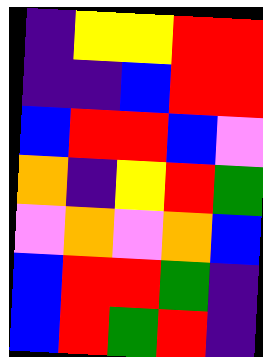[["indigo", "yellow", "yellow", "red", "red"], ["indigo", "indigo", "blue", "red", "red"], ["blue", "red", "red", "blue", "violet"], ["orange", "indigo", "yellow", "red", "green"], ["violet", "orange", "violet", "orange", "blue"], ["blue", "red", "red", "green", "indigo"], ["blue", "red", "green", "red", "indigo"]]